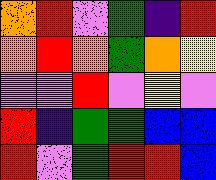[["orange", "red", "violet", "green", "indigo", "red"], ["orange", "red", "orange", "green", "orange", "yellow"], ["violet", "violet", "red", "violet", "yellow", "violet"], ["red", "indigo", "green", "green", "blue", "blue"], ["red", "violet", "green", "red", "red", "blue"]]